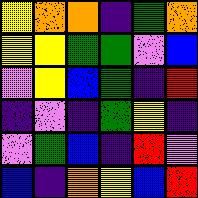[["yellow", "orange", "orange", "indigo", "green", "orange"], ["yellow", "yellow", "green", "green", "violet", "blue"], ["violet", "yellow", "blue", "green", "indigo", "red"], ["indigo", "violet", "indigo", "green", "yellow", "indigo"], ["violet", "green", "blue", "indigo", "red", "violet"], ["blue", "indigo", "orange", "yellow", "blue", "red"]]